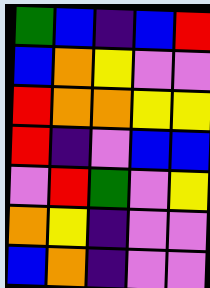[["green", "blue", "indigo", "blue", "red"], ["blue", "orange", "yellow", "violet", "violet"], ["red", "orange", "orange", "yellow", "yellow"], ["red", "indigo", "violet", "blue", "blue"], ["violet", "red", "green", "violet", "yellow"], ["orange", "yellow", "indigo", "violet", "violet"], ["blue", "orange", "indigo", "violet", "violet"]]